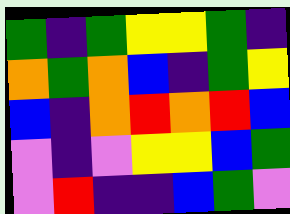[["green", "indigo", "green", "yellow", "yellow", "green", "indigo"], ["orange", "green", "orange", "blue", "indigo", "green", "yellow"], ["blue", "indigo", "orange", "red", "orange", "red", "blue"], ["violet", "indigo", "violet", "yellow", "yellow", "blue", "green"], ["violet", "red", "indigo", "indigo", "blue", "green", "violet"]]